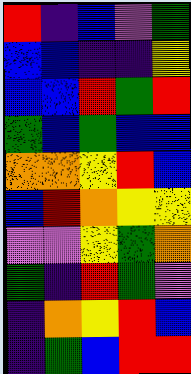[["red", "indigo", "blue", "violet", "green"], ["blue", "blue", "indigo", "indigo", "yellow"], ["blue", "blue", "red", "green", "red"], ["green", "blue", "green", "blue", "blue"], ["orange", "orange", "yellow", "red", "blue"], ["blue", "red", "orange", "yellow", "yellow"], ["violet", "violet", "yellow", "green", "orange"], ["green", "indigo", "red", "green", "violet"], ["indigo", "orange", "yellow", "red", "blue"], ["indigo", "green", "blue", "red", "red"]]